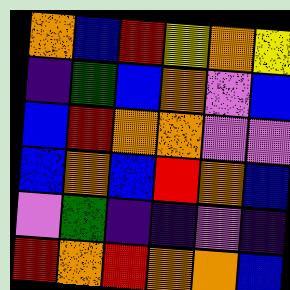[["orange", "blue", "red", "yellow", "orange", "yellow"], ["indigo", "green", "blue", "orange", "violet", "blue"], ["blue", "red", "orange", "orange", "violet", "violet"], ["blue", "orange", "blue", "red", "orange", "blue"], ["violet", "green", "indigo", "indigo", "violet", "indigo"], ["red", "orange", "red", "orange", "orange", "blue"]]